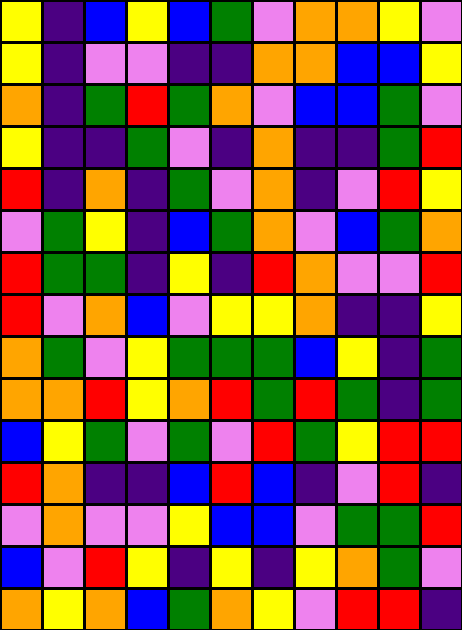[["yellow", "indigo", "blue", "yellow", "blue", "green", "violet", "orange", "orange", "yellow", "violet"], ["yellow", "indigo", "violet", "violet", "indigo", "indigo", "orange", "orange", "blue", "blue", "yellow"], ["orange", "indigo", "green", "red", "green", "orange", "violet", "blue", "blue", "green", "violet"], ["yellow", "indigo", "indigo", "green", "violet", "indigo", "orange", "indigo", "indigo", "green", "red"], ["red", "indigo", "orange", "indigo", "green", "violet", "orange", "indigo", "violet", "red", "yellow"], ["violet", "green", "yellow", "indigo", "blue", "green", "orange", "violet", "blue", "green", "orange"], ["red", "green", "green", "indigo", "yellow", "indigo", "red", "orange", "violet", "violet", "red"], ["red", "violet", "orange", "blue", "violet", "yellow", "yellow", "orange", "indigo", "indigo", "yellow"], ["orange", "green", "violet", "yellow", "green", "green", "green", "blue", "yellow", "indigo", "green"], ["orange", "orange", "red", "yellow", "orange", "red", "green", "red", "green", "indigo", "green"], ["blue", "yellow", "green", "violet", "green", "violet", "red", "green", "yellow", "red", "red"], ["red", "orange", "indigo", "indigo", "blue", "red", "blue", "indigo", "violet", "red", "indigo"], ["violet", "orange", "violet", "violet", "yellow", "blue", "blue", "violet", "green", "green", "red"], ["blue", "violet", "red", "yellow", "indigo", "yellow", "indigo", "yellow", "orange", "green", "violet"], ["orange", "yellow", "orange", "blue", "green", "orange", "yellow", "violet", "red", "red", "indigo"]]